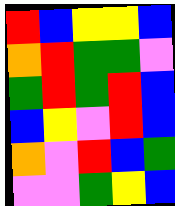[["red", "blue", "yellow", "yellow", "blue"], ["orange", "red", "green", "green", "violet"], ["green", "red", "green", "red", "blue"], ["blue", "yellow", "violet", "red", "blue"], ["orange", "violet", "red", "blue", "green"], ["violet", "violet", "green", "yellow", "blue"]]